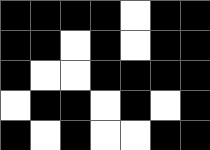[["black", "black", "black", "black", "white", "black", "black"], ["black", "black", "white", "black", "white", "black", "black"], ["black", "white", "white", "black", "black", "black", "black"], ["white", "black", "black", "white", "black", "white", "black"], ["black", "white", "black", "white", "white", "black", "black"]]